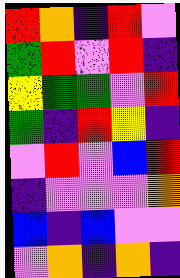[["red", "orange", "indigo", "red", "violet"], ["green", "red", "violet", "red", "indigo"], ["yellow", "green", "green", "violet", "red"], ["green", "indigo", "red", "yellow", "indigo"], ["violet", "red", "violet", "blue", "red"], ["indigo", "violet", "violet", "violet", "orange"], ["blue", "indigo", "blue", "violet", "violet"], ["violet", "orange", "indigo", "orange", "indigo"]]